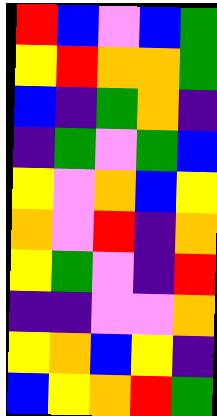[["red", "blue", "violet", "blue", "green"], ["yellow", "red", "orange", "orange", "green"], ["blue", "indigo", "green", "orange", "indigo"], ["indigo", "green", "violet", "green", "blue"], ["yellow", "violet", "orange", "blue", "yellow"], ["orange", "violet", "red", "indigo", "orange"], ["yellow", "green", "violet", "indigo", "red"], ["indigo", "indigo", "violet", "violet", "orange"], ["yellow", "orange", "blue", "yellow", "indigo"], ["blue", "yellow", "orange", "red", "green"]]